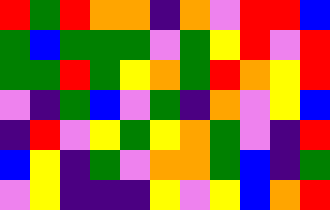[["red", "green", "red", "orange", "orange", "indigo", "orange", "violet", "red", "red", "blue"], ["green", "blue", "green", "green", "green", "violet", "green", "yellow", "red", "violet", "red"], ["green", "green", "red", "green", "yellow", "orange", "green", "red", "orange", "yellow", "red"], ["violet", "indigo", "green", "blue", "violet", "green", "indigo", "orange", "violet", "yellow", "blue"], ["indigo", "red", "violet", "yellow", "green", "yellow", "orange", "green", "violet", "indigo", "red"], ["blue", "yellow", "indigo", "green", "violet", "orange", "orange", "green", "blue", "indigo", "green"], ["violet", "yellow", "indigo", "indigo", "indigo", "yellow", "violet", "yellow", "blue", "orange", "red"]]